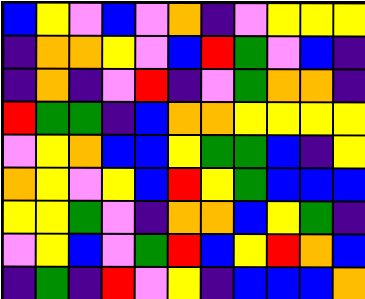[["blue", "yellow", "violet", "blue", "violet", "orange", "indigo", "violet", "yellow", "yellow", "yellow"], ["indigo", "orange", "orange", "yellow", "violet", "blue", "red", "green", "violet", "blue", "indigo"], ["indigo", "orange", "indigo", "violet", "red", "indigo", "violet", "green", "orange", "orange", "indigo"], ["red", "green", "green", "indigo", "blue", "orange", "orange", "yellow", "yellow", "yellow", "yellow"], ["violet", "yellow", "orange", "blue", "blue", "yellow", "green", "green", "blue", "indigo", "yellow"], ["orange", "yellow", "violet", "yellow", "blue", "red", "yellow", "green", "blue", "blue", "blue"], ["yellow", "yellow", "green", "violet", "indigo", "orange", "orange", "blue", "yellow", "green", "indigo"], ["violet", "yellow", "blue", "violet", "green", "red", "blue", "yellow", "red", "orange", "blue"], ["indigo", "green", "indigo", "red", "violet", "yellow", "indigo", "blue", "blue", "blue", "orange"]]